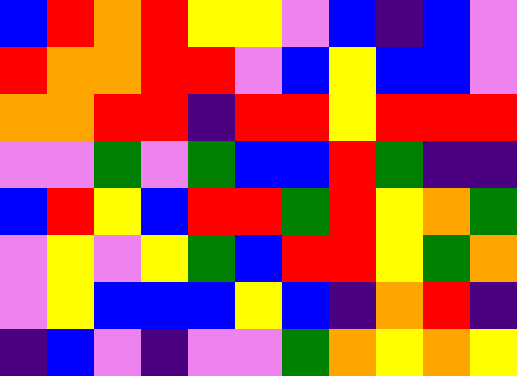[["blue", "red", "orange", "red", "yellow", "yellow", "violet", "blue", "indigo", "blue", "violet"], ["red", "orange", "orange", "red", "red", "violet", "blue", "yellow", "blue", "blue", "violet"], ["orange", "orange", "red", "red", "indigo", "red", "red", "yellow", "red", "red", "red"], ["violet", "violet", "green", "violet", "green", "blue", "blue", "red", "green", "indigo", "indigo"], ["blue", "red", "yellow", "blue", "red", "red", "green", "red", "yellow", "orange", "green"], ["violet", "yellow", "violet", "yellow", "green", "blue", "red", "red", "yellow", "green", "orange"], ["violet", "yellow", "blue", "blue", "blue", "yellow", "blue", "indigo", "orange", "red", "indigo"], ["indigo", "blue", "violet", "indigo", "violet", "violet", "green", "orange", "yellow", "orange", "yellow"]]